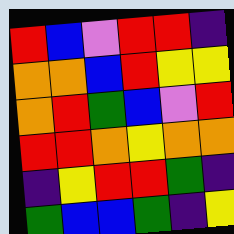[["red", "blue", "violet", "red", "red", "indigo"], ["orange", "orange", "blue", "red", "yellow", "yellow"], ["orange", "red", "green", "blue", "violet", "red"], ["red", "red", "orange", "yellow", "orange", "orange"], ["indigo", "yellow", "red", "red", "green", "indigo"], ["green", "blue", "blue", "green", "indigo", "yellow"]]